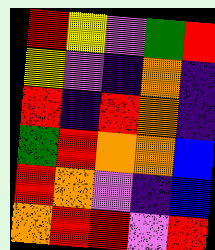[["red", "yellow", "violet", "green", "red"], ["yellow", "violet", "indigo", "orange", "indigo"], ["red", "indigo", "red", "orange", "indigo"], ["green", "red", "orange", "orange", "blue"], ["red", "orange", "violet", "indigo", "blue"], ["orange", "red", "red", "violet", "red"]]